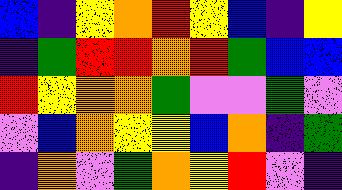[["blue", "indigo", "yellow", "orange", "red", "yellow", "blue", "indigo", "yellow"], ["indigo", "green", "red", "red", "orange", "red", "green", "blue", "blue"], ["red", "yellow", "orange", "orange", "green", "violet", "violet", "green", "violet"], ["violet", "blue", "orange", "yellow", "yellow", "blue", "orange", "indigo", "green"], ["indigo", "orange", "violet", "green", "orange", "yellow", "red", "violet", "indigo"]]